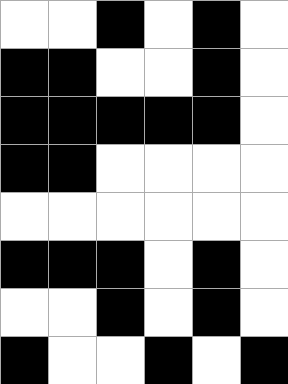[["white", "white", "black", "white", "black", "white"], ["black", "black", "white", "white", "black", "white"], ["black", "black", "black", "black", "black", "white"], ["black", "black", "white", "white", "white", "white"], ["white", "white", "white", "white", "white", "white"], ["black", "black", "black", "white", "black", "white"], ["white", "white", "black", "white", "black", "white"], ["black", "white", "white", "black", "white", "black"]]